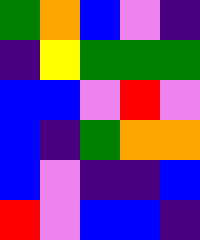[["green", "orange", "blue", "violet", "indigo"], ["indigo", "yellow", "green", "green", "green"], ["blue", "blue", "violet", "red", "violet"], ["blue", "indigo", "green", "orange", "orange"], ["blue", "violet", "indigo", "indigo", "blue"], ["red", "violet", "blue", "blue", "indigo"]]